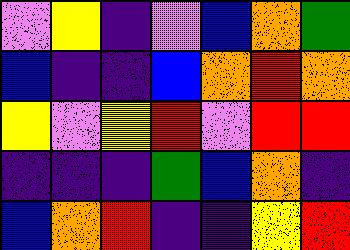[["violet", "yellow", "indigo", "violet", "blue", "orange", "green"], ["blue", "indigo", "indigo", "blue", "orange", "red", "orange"], ["yellow", "violet", "yellow", "red", "violet", "red", "red"], ["indigo", "indigo", "indigo", "green", "blue", "orange", "indigo"], ["blue", "orange", "red", "indigo", "indigo", "yellow", "red"]]